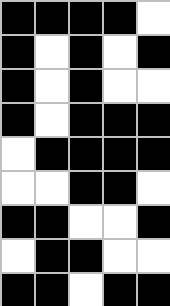[["black", "black", "black", "black", "white"], ["black", "white", "black", "white", "black"], ["black", "white", "black", "white", "white"], ["black", "white", "black", "black", "black"], ["white", "black", "black", "black", "black"], ["white", "white", "black", "black", "white"], ["black", "black", "white", "white", "black"], ["white", "black", "black", "white", "white"], ["black", "black", "white", "black", "black"]]